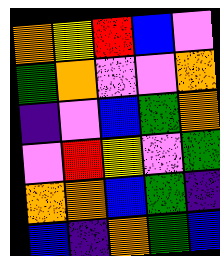[["orange", "yellow", "red", "blue", "violet"], ["green", "orange", "violet", "violet", "orange"], ["indigo", "violet", "blue", "green", "orange"], ["violet", "red", "yellow", "violet", "green"], ["orange", "orange", "blue", "green", "indigo"], ["blue", "indigo", "orange", "green", "blue"]]